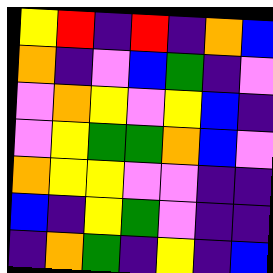[["yellow", "red", "indigo", "red", "indigo", "orange", "blue"], ["orange", "indigo", "violet", "blue", "green", "indigo", "violet"], ["violet", "orange", "yellow", "violet", "yellow", "blue", "indigo"], ["violet", "yellow", "green", "green", "orange", "blue", "violet"], ["orange", "yellow", "yellow", "violet", "violet", "indigo", "indigo"], ["blue", "indigo", "yellow", "green", "violet", "indigo", "indigo"], ["indigo", "orange", "green", "indigo", "yellow", "indigo", "blue"]]